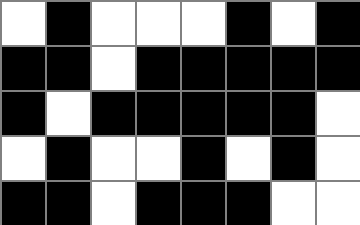[["white", "black", "white", "white", "white", "black", "white", "black"], ["black", "black", "white", "black", "black", "black", "black", "black"], ["black", "white", "black", "black", "black", "black", "black", "white"], ["white", "black", "white", "white", "black", "white", "black", "white"], ["black", "black", "white", "black", "black", "black", "white", "white"]]